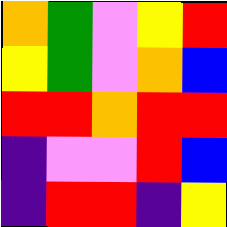[["orange", "green", "violet", "yellow", "red"], ["yellow", "green", "violet", "orange", "blue"], ["red", "red", "orange", "red", "red"], ["indigo", "violet", "violet", "red", "blue"], ["indigo", "red", "red", "indigo", "yellow"]]